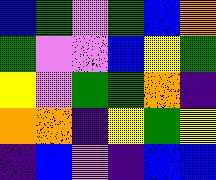[["blue", "green", "violet", "green", "blue", "orange"], ["green", "violet", "violet", "blue", "yellow", "green"], ["yellow", "violet", "green", "green", "orange", "indigo"], ["orange", "orange", "indigo", "yellow", "green", "yellow"], ["indigo", "blue", "violet", "indigo", "blue", "blue"]]